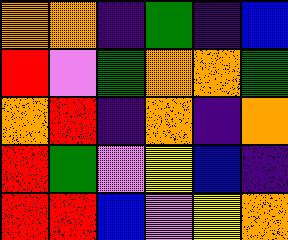[["orange", "orange", "indigo", "green", "indigo", "blue"], ["red", "violet", "green", "orange", "orange", "green"], ["orange", "red", "indigo", "orange", "indigo", "orange"], ["red", "green", "violet", "yellow", "blue", "indigo"], ["red", "red", "blue", "violet", "yellow", "orange"]]